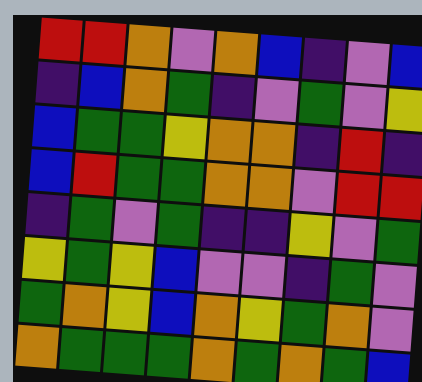[["red", "red", "orange", "violet", "orange", "blue", "indigo", "violet", "blue"], ["indigo", "blue", "orange", "green", "indigo", "violet", "green", "violet", "yellow"], ["blue", "green", "green", "yellow", "orange", "orange", "indigo", "red", "indigo"], ["blue", "red", "green", "green", "orange", "orange", "violet", "red", "red"], ["indigo", "green", "violet", "green", "indigo", "indigo", "yellow", "violet", "green"], ["yellow", "green", "yellow", "blue", "violet", "violet", "indigo", "green", "violet"], ["green", "orange", "yellow", "blue", "orange", "yellow", "green", "orange", "violet"], ["orange", "green", "green", "green", "orange", "green", "orange", "green", "blue"]]